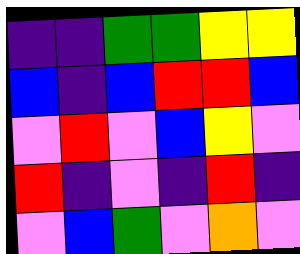[["indigo", "indigo", "green", "green", "yellow", "yellow"], ["blue", "indigo", "blue", "red", "red", "blue"], ["violet", "red", "violet", "blue", "yellow", "violet"], ["red", "indigo", "violet", "indigo", "red", "indigo"], ["violet", "blue", "green", "violet", "orange", "violet"]]